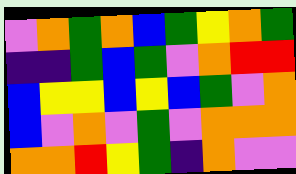[["violet", "orange", "green", "orange", "blue", "green", "yellow", "orange", "green"], ["indigo", "indigo", "green", "blue", "green", "violet", "orange", "red", "red"], ["blue", "yellow", "yellow", "blue", "yellow", "blue", "green", "violet", "orange"], ["blue", "violet", "orange", "violet", "green", "violet", "orange", "orange", "orange"], ["orange", "orange", "red", "yellow", "green", "indigo", "orange", "violet", "violet"]]